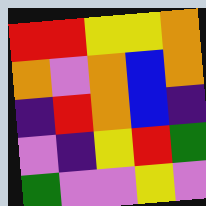[["red", "red", "yellow", "yellow", "orange"], ["orange", "violet", "orange", "blue", "orange"], ["indigo", "red", "orange", "blue", "indigo"], ["violet", "indigo", "yellow", "red", "green"], ["green", "violet", "violet", "yellow", "violet"]]